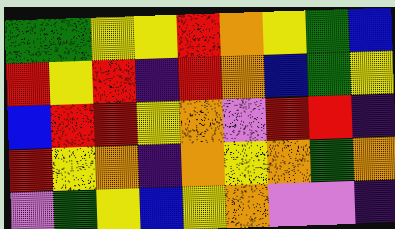[["green", "green", "yellow", "yellow", "red", "orange", "yellow", "green", "blue"], ["red", "yellow", "red", "indigo", "red", "orange", "blue", "green", "yellow"], ["blue", "red", "red", "yellow", "orange", "violet", "red", "red", "indigo"], ["red", "yellow", "orange", "indigo", "orange", "yellow", "orange", "green", "orange"], ["violet", "green", "yellow", "blue", "yellow", "orange", "violet", "violet", "indigo"]]